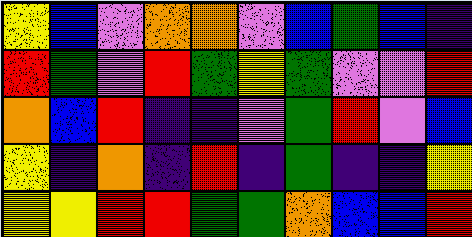[["yellow", "blue", "violet", "orange", "orange", "violet", "blue", "green", "blue", "indigo"], ["red", "green", "violet", "red", "green", "yellow", "green", "violet", "violet", "red"], ["orange", "blue", "red", "indigo", "indigo", "violet", "green", "red", "violet", "blue"], ["yellow", "indigo", "orange", "indigo", "red", "indigo", "green", "indigo", "indigo", "yellow"], ["yellow", "yellow", "red", "red", "green", "green", "orange", "blue", "blue", "red"]]